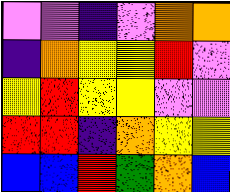[["violet", "violet", "indigo", "violet", "orange", "orange"], ["indigo", "orange", "yellow", "yellow", "red", "violet"], ["yellow", "red", "yellow", "yellow", "violet", "violet"], ["red", "red", "indigo", "orange", "yellow", "yellow"], ["blue", "blue", "red", "green", "orange", "blue"]]